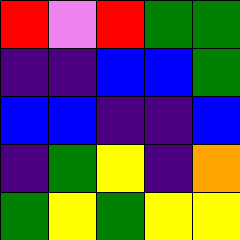[["red", "violet", "red", "green", "green"], ["indigo", "indigo", "blue", "blue", "green"], ["blue", "blue", "indigo", "indigo", "blue"], ["indigo", "green", "yellow", "indigo", "orange"], ["green", "yellow", "green", "yellow", "yellow"]]